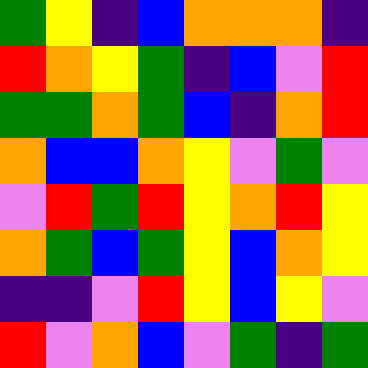[["green", "yellow", "indigo", "blue", "orange", "orange", "orange", "indigo"], ["red", "orange", "yellow", "green", "indigo", "blue", "violet", "red"], ["green", "green", "orange", "green", "blue", "indigo", "orange", "red"], ["orange", "blue", "blue", "orange", "yellow", "violet", "green", "violet"], ["violet", "red", "green", "red", "yellow", "orange", "red", "yellow"], ["orange", "green", "blue", "green", "yellow", "blue", "orange", "yellow"], ["indigo", "indigo", "violet", "red", "yellow", "blue", "yellow", "violet"], ["red", "violet", "orange", "blue", "violet", "green", "indigo", "green"]]